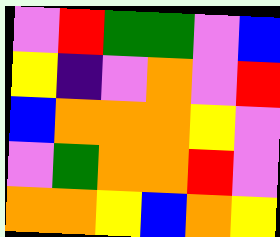[["violet", "red", "green", "green", "violet", "blue"], ["yellow", "indigo", "violet", "orange", "violet", "red"], ["blue", "orange", "orange", "orange", "yellow", "violet"], ["violet", "green", "orange", "orange", "red", "violet"], ["orange", "orange", "yellow", "blue", "orange", "yellow"]]